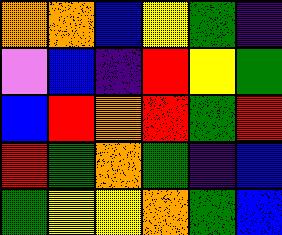[["orange", "orange", "blue", "yellow", "green", "indigo"], ["violet", "blue", "indigo", "red", "yellow", "green"], ["blue", "red", "orange", "red", "green", "red"], ["red", "green", "orange", "green", "indigo", "blue"], ["green", "yellow", "yellow", "orange", "green", "blue"]]